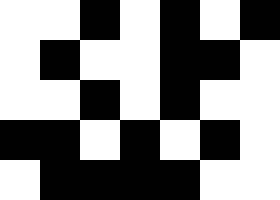[["white", "white", "black", "white", "black", "white", "black"], ["white", "black", "white", "white", "black", "black", "white"], ["white", "white", "black", "white", "black", "white", "white"], ["black", "black", "white", "black", "white", "black", "white"], ["white", "black", "black", "black", "black", "white", "white"]]